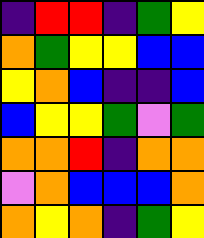[["indigo", "red", "red", "indigo", "green", "yellow"], ["orange", "green", "yellow", "yellow", "blue", "blue"], ["yellow", "orange", "blue", "indigo", "indigo", "blue"], ["blue", "yellow", "yellow", "green", "violet", "green"], ["orange", "orange", "red", "indigo", "orange", "orange"], ["violet", "orange", "blue", "blue", "blue", "orange"], ["orange", "yellow", "orange", "indigo", "green", "yellow"]]